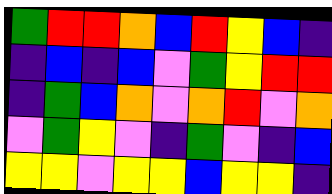[["green", "red", "red", "orange", "blue", "red", "yellow", "blue", "indigo"], ["indigo", "blue", "indigo", "blue", "violet", "green", "yellow", "red", "red"], ["indigo", "green", "blue", "orange", "violet", "orange", "red", "violet", "orange"], ["violet", "green", "yellow", "violet", "indigo", "green", "violet", "indigo", "blue"], ["yellow", "yellow", "violet", "yellow", "yellow", "blue", "yellow", "yellow", "indigo"]]